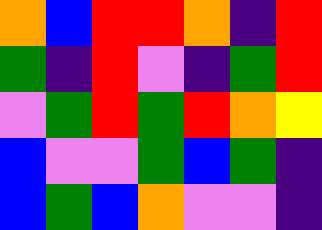[["orange", "blue", "red", "red", "orange", "indigo", "red"], ["green", "indigo", "red", "violet", "indigo", "green", "red"], ["violet", "green", "red", "green", "red", "orange", "yellow"], ["blue", "violet", "violet", "green", "blue", "green", "indigo"], ["blue", "green", "blue", "orange", "violet", "violet", "indigo"]]